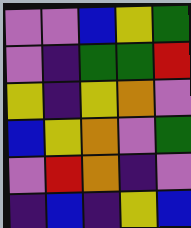[["violet", "violet", "blue", "yellow", "green"], ["violet", "indigo", "green", "green", "red"], ["yellow", "indigo", "yellow", "orange", "violet"], ["blue", "yellow", "orange", "violet", "green"], ["violet", "red", "orange", "indigo", "violet"], ["indigo", "blue", "indigo", "yellow", "blue"]]